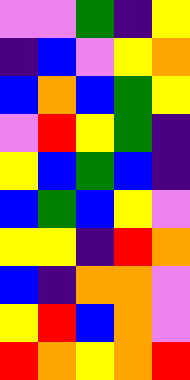[["violet", "violet", "green", "indigo", "yellow"], ["indigo", "blue", "violet", "yellow", "orange"], ["blue", "orange", "blue", "green", "yellow"], ["violet", "red", "yellow", "green", "indigo"], ["yellow", "blue", "green", "blue", "indigo"], ["blue", "green", "blue", "yellow", "violet"], ["yellow", "yellow", "indigo", "red", "orange"], ["blue", "indigo", "orange", "orange", "violet"], ["yellow", "red", "blue", "orange", "violet"], ["red", "orange", "yellow", "orange", "red"]]